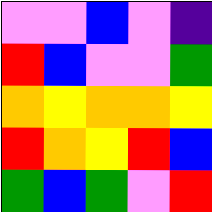[["violet", "violet", "blue", "violet", "indigo"], ["red", "blue", "violet", "violet", "green"], ["orange", "yellow", "orange", "orange", "yellow"], ["red", "orange", "yellow", "red", "blue"], ["green", "blue", "green", "violet", "red"]]